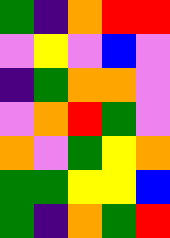[["green", "indigo", "orange", "red", "red"], ["violet", "yellow", "violet", "blue", "violet"], ["indigo", "green", "orange", "orange", "violet"], ["violet", "orange", "red", "green", "violet"], ["orange", "violet", "green", "yellow", "orange"], ["green", "green", "yellow", "yellow", "blue"], ["green", "indigo", "orange", "green", "red"]]